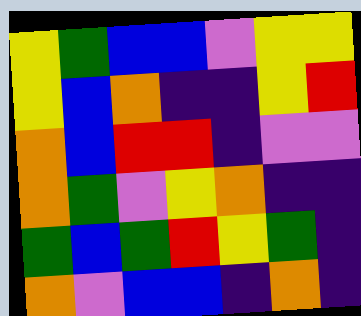[["yellow", "green", "blue", "blue", "violet", "yellow", "yellow"], ["yellow", "blue", "orange", "indigo", "indigo", "yellow", "red"], ["orange", "blue", "red", "red", "indigo", "violet", "violet"], ["orange", "green", "violet", "yellow", "orange", "indigo", "indigo"], ["green", "blue", "green", "red", "yellow", "green", "indigo"], ["orange", "violet", "blue", "blue", "indigo", "orange", "indigo"]]